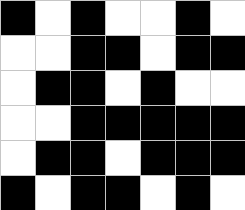[["black", "white", "black", "white", "white", "black", "white"], ["white", "white", "black", "black", "white", "black", "black"], ["white", "black", "black", "white", "black", "white", "white"], ["white", "white", "black", "black", "black", "black", "black"], ["white", "black", "black", "white", "black", "black", "black"], ["black", "white", "black", "black", "white", "black", "white"]]